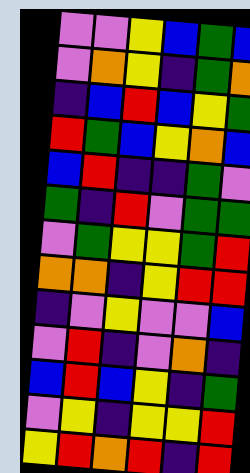[["violet", "violet", "yellow", "blue", "green", "blue"], ["violet", "orange", "yellow", "indigo", "green", "orange"], ["indigo", "blue", "red", "blue", "yellow", "green"], ["red", "green", "blue", "yellow", "orange", "blue"], ["blue", "red", "indigo", "indigo", "green", "violet"], ["green", "indigo", "red", "violet", "green", "green"], ["violet", "green", "yellow", "yellow", "green", "red"], ["orange", "orange", "indigo", "yellow", "red", "red"], ["indigo", "violet", "yellow", "violet", "violet", "blue"], ["violet", "red", "indigo", "violet", "orange", "indigo"], ["blue", "red", "blue", "yellow", "indigo", "green"], ["violet", "yellow", "indigo", "yellow", "yellow", "red"], ["yellow", "red", "orange", "red", "indigo", "red"]]